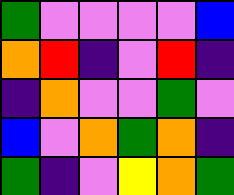[["green", "violet", "violet", "violet", "violet", "blue"], ["orange", "red", "indigo", "violet", "red", "indigo"], ["indigo", "orange", "violet", "violet", "green", "violet"], ["blue", "violet", "orange", "green", "orange", "indigo"], ["green", "indigo", "violet", "yellow", "orange", "green"]]